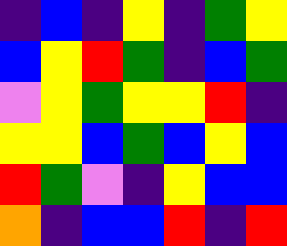[["indigo", "blue", "indigo", "yellow", "indigo", "green", "yellow"], ["blue", "yellow", "red", "green", "indigo", "blue", "green"], ["violet", "yellow", "green", "yellow", "yellow", "red", "indigo"], ["yellow", "yellow", "blue", "green", "blue", "yellow", "blue"], ["red", "green", "violet", "indigo", "yellow", "blue", "blue"], ["orange", "indigo", "blue", "blue", "red", "indigo", "red"]]